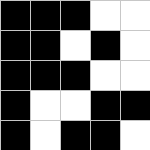[["black", "black", "black", "white", "white"], ["black", "black", "white", "black", "white"], ["black", "black", "black", "white", "white"], ["black", "white", "white", "black", "black"], ["black", "white", "black", "black", "white"]]